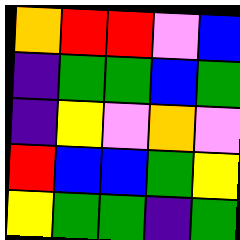[["orange", "red", "red", "violet", "blue"], ["indigo", "green", "green", "blue", "green"], ["indigo", "yellow", "violet", "orange", "violet"], ["red", "blue", "blue", "green", "yellow"], ["yellow", "green", "green", "indigo", "green"]]